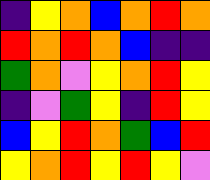[["indigo", "yellow", "orange", "blue", "orange", "red", "orange"], ["red", "orange", "red", "orange", "blue", "indigo", "indigo"], ["green", "orange", "violet", "yellow", "orange", "red", "yellow"], ["indigo", "violet", "green", "yellow", "indigo", "red", "yellow"], ["blue", "yellow", "red", "orange", "green", "blue", "red"], ["yellow", "orange", "red", "yellow", "red", "yellow", "violet"]]